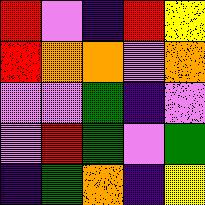[["red", "violet", "indigo", "red", "yellow"], ["red", "orange", "orange", "violet", "orange"], ["violet", "violet", "green", "indigo", "violet"], ["violet", "red", "green", "violet", "green"], ["indigo", "green", "orange", "indigo", "yellow"]]